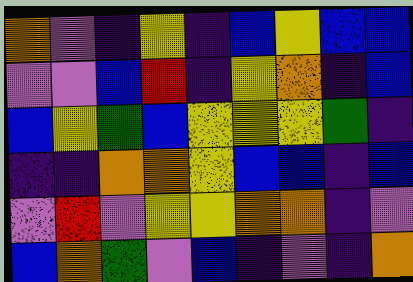[["orange", "violet", "indigo", "yellow", "indigo", "blue", "yellow", "blue", "blue"], ["violet", "violet", "blue", "red", "indigo", "yellow", "orange", "indigo", "blue"], ["blue", "yellow", "green", "blue", "yellow", "yellow", "yellow", "green", "indigo"], ["indigo", "indigo", "orange", "orange", "yellow", "blue", "blue", "indigo", "blue"], ["violet", "red", "violet", "yellow", "yellow", "orange", "orange", "indigo", "violet"], ["blue", "orange", "green", "violet", "blue", "indigo", "violet", "indigo", "orange"]]